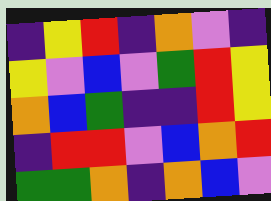[["indigo", "yellow", "red", "indigo", "orange", "violet", "indigo"], ["yellow", "violet", "blue", "violet", "green", "red", "yellow"], ["orange", "blue", "green", "indigo", "indigo", "red", "yellow"], ["indigo", "red", "red", "violet", "blue", "orange", "red"], ["green", "green", "orange", "indigo", "orange", "blue", "violet"]]